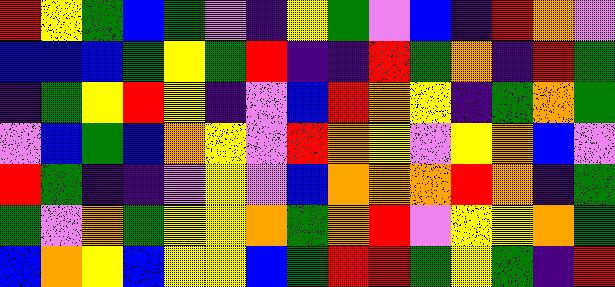[["red", "yellow", "green", "blue", "green", "violet", "indigo", "yellow", "green", "violet", "blue", "indigo", "red", "orange", "violet"], ["blue", "blue", "blue", "green", "yellow", "green", "red", "indigo", "indigo", "red", "green", "orange", "indigo", "red", "green"], ["indigo", "green", "yellow", "red", "yellow", "indigo", "violet", "blue", "red", "orange", "yellow", "indigo", "green", "orange", "green"], ["violet", "blue", "green", "blue", "orange", "yellow", "violet", "red", "orange", "yellow", "violet", "yellow", "orange", "blue", "violet"], ["red", "green", "indigo", "indigo", "violet", "yellow", "violet", "blue", "orange", "orange", "orange", "red", "orange", "indigo", "green"], ["green", "violet", "orange", "green", "yellow", "yellow", "orange", "green", "orange", "red", "violet", "yellow", "yellow", "orange", "green"], ["blue", "orange", "yellow", "blue", "yellow", "yellow", "blue", "green", "red", "red", "green", "yellow", "green", "indigo", "red"]]